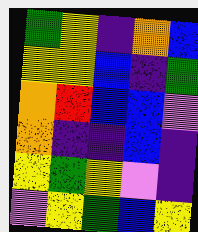[["green", "yellow", "indigo", "orange", "blue"], ["yellow", "yellow", "blue", "indigo", "green"], ["orange", "red", "blue", "blue", "violet"], ["orange", "indigo", "indigo", "blue", "indigo"], ["yellow", "green", "yellow", "violet", "indigo"], ["violet", "yellow", "green", "blue", "yellow"]]